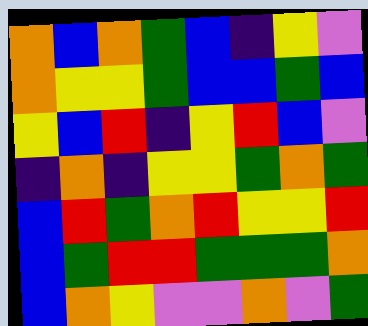[["orange", "blue", "orange", "green", "blue", "indigo", "yellow", "violet"], ["orange", "yellow", "yellow", "green", "blue", "blue", "green", "blue"], ["yellow", "blue", "red", "indigo", "yellow", "red", "blue", "violet"], ["indigo", "orange", "indigo", "yellow", "yellow", "green", "orange", "green"], ["blue", "red", "green", "orange", "red", "yellow", "yellow", "red"], ["blue", "green", "red", "red", "green", "green", "green", "orange"], ["blue", "orange", "yellow", "violet", "violet", "orange", "violet", "green"]]